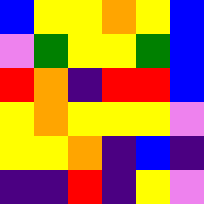[["blue", "yellow", "yellow", "orange", "yellow", "blue"], ["violet", "green", "yellow", "yellow", "green", "blue"], ["red", "orange", "indigo", "red", "red", "blue"], ["yellow", "orange", "yellow", "yellow", "yellow", "violet"], ["yellow", "yellow", "orange", "indigo", "blue", "indigo"], ["indigo", "indigo", "red", "indigo", "yellow", "violet"]]